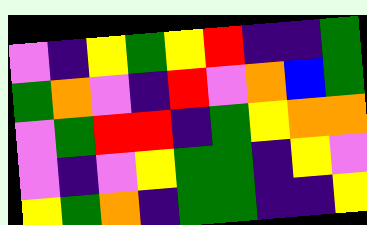[["violet", "indigo", "yellow", "green", "yellow", "red", "indigo", "indigo", "green"], ["green", "orange", "violet", "indigo", "red", "violet", "orange", "blue", "green"], ["violet", "green", "red", "red", "indigo", "green", "yellow", "orange", "orange"], ["violet", "indigo", "violet", "yellow", "green", "green", "indigo", "yellow", "violet"], ["yellow", "green", "orange", "indigo", "green", "green", "indigo", "indigo", "yellow"]]